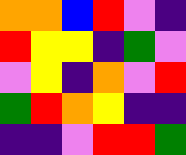[["orange", "orange", "blue", "red", "violet", "indigo"], ["red", "yellow", "yellow", "indigo", "green", "violet"], ["violet", "yellow", "indigo", "orange", "violet", "red"], ["green", "red", "orange", "yellow", "indigo", "indigo"], ["indigo", "indigo", "violet", "red", "red", "green"]]